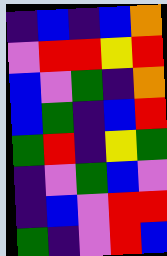[["indigo", "blue", "indigo", "blue", "orange"], ["violet", "red", "red", "yellow", "red"], ["blue", "violet", "green", "indigo", "orange"], ["blue", "green", "indigo", "blue", "red"], ["green", "red", "indigo", "yellow", "green"], ["indigo", "violet", "green", "blue", "violet"], ["indigo", "blue", "violet", "red", "red"], ["green", "indigo", "violet", "red", "blue"]]